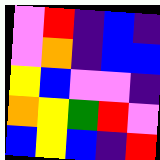[["violet", "red", "indigo", "blue", "indigo"], ["violet", "orange", "indigo", "blue", "blue"], ["yellow", "blue", "violet", "violet", "indigo"], ["orange", "yellow", "green", "red", "violet"], ["blue", "yellow", "blue", "indigo", "red"]]